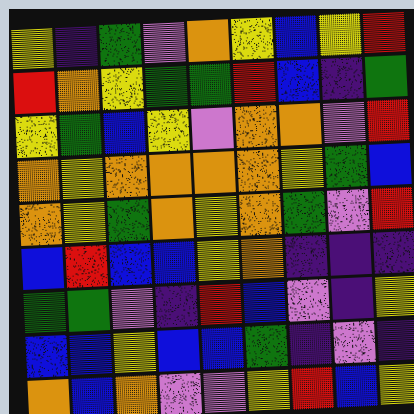[["yellow", "indigo", "green", "violet", "orange", "yellow", "blue", "yellow", "red"], ["red", "orange", "yellow", "green", "green", "red", "blue", "indigo", "green"], ["yellow", "green", "blue", "yellow", "violet", "orange", "orange", "violet", "red"], ["orange", "yellow", "orange", "orange", "orange", "orange", "yellow", "green", "blue"], ["orange", "yellow", "green", "orange", "yellow", "orange", "green", "violet", "red"], ["blue", "red", "blue", "blue", "yellow", "orange", "indigo", "indigo", "indigo"], ["green", "green", "violet", "indigo", "red", "blue", "violet", "indigo", "yellow"], ["blue", "blue", "yellow", "blue", "blue", "green", "indigo", "violet", "indigo"], ["orange", "blue", "orange", "violet", "violet", "yellow", "red", "blue", "yellow"]]